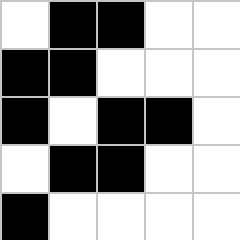[["white", "black", "black", "white", "white"], ["black", "black", "white", "white", "white"], ["black", "white", "black", "black", "white"], ["white", "black", "black", "white", "white"], ["black", "white", "white", "white", "white"]]